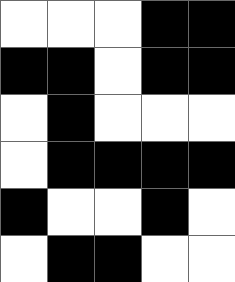[["white", "white", "white", "black", "black"], ["black", "black", "white", "black", "black"], ["white", "black", "white", "white", "white"], ["white", "black", "black", "black", "black"], ["black", "white", "white", "black", "white"], ["white", "black", "black", "white", "white"]]